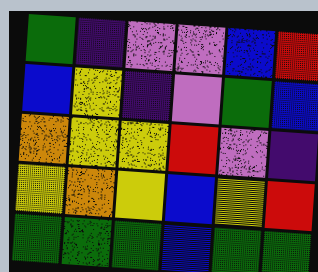[["green", "indigo", "violet", "violet", "blue", "red"], ["blue", "yellow", "indigo", "violet", "green", "blue"], ["orange", "yellow", "yellow", "red", "violet", "indigo"], ["yellow", "orange", "yellow", "blue", "yellow", "red"], ["green", "green", "green", "blue", "green", "green"]]